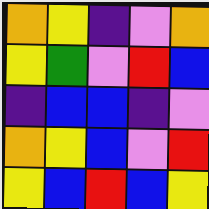[["orange", "yellow", "indigo", "violet", "orange"], ["yellow", "green", "violet", "red", "blue"], ["indigo", "blue", "blue", "indigo", "violet"], ["orange", "yellow", "blue", "violet", "red"], ["yellow", "blue", "red", "blue", "yellow"]]